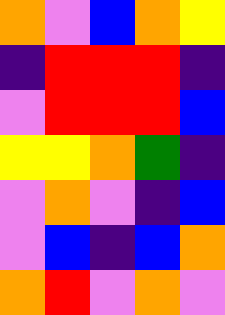[["orange", "violet", "blue", "orange", "yellow"], ["indigo", "red", "red", "red", "indigo"], ["violet", "red", "red", "red", "blue"], ["yellow", "yellow", "orange", "green", "indigo"], ["violet", "orange", "violet", "indigo", "blue"], ["violet", "blue", "indigo", "blue", "orange"], ["orange", "red", "violet", "orange", "violet"]]